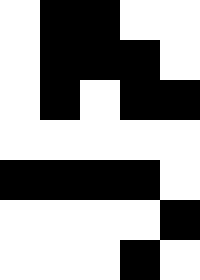[["white", "black", "black", "white", "white"], ["white", "black", "black", "black", "white"], ["white", "black", "white", "black", "black"], ["white", "white", "white", "white", "white"], ["black", "black", "black", "black", "white"], ["white", "white", "white", "white", "black"], ["white", "white", "white", "black", "white"]]